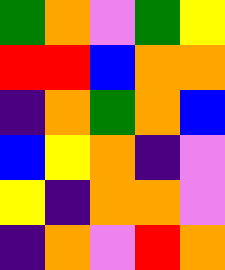[["green", "orange", "violet", "green", "yellow"], ["red", "red", "blue", "orange", "orange"], ["indigo", "orange", "green", "orange", "blue"], ["blue", "yellow", "orange", "indigo", "violet"], ["yellow", "indigo", "orange", "orange", "violet"], ["indigo", "orange", "violet", "red", "orange"]]